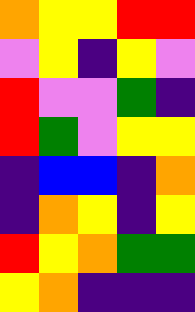[["orange", "yellow", "yellow", "red", "red"], ["violet", "yellow", "indigo", "yellow", "violet"], ["red", "violet", "violet", "green", "indigo"], ["red", "green", "violet", "yellow", "yellow"], ["indigo", "blue", "blue", "indigo", "orange"], ["indigo", "orange", "yellow", "indigo", "yellow"], ["red", "yellow", "orange", "green", "green"], ["yellow", "orange", "indigo", "indigo", "indigo"]]